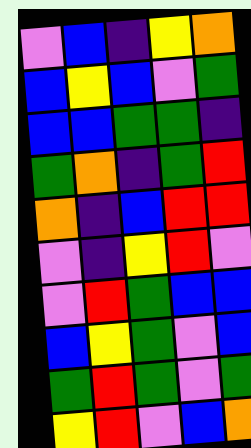[["violet", "blue", "indigo", "yellow", "orange"], ["blue", "yellow", "blue", "violet", "green"], ["blue", "blue", "green", "green", "indigo"], ["green", "orange", "indigo", "green", "red"], ["orange", "indigo", "blue", "red", "red"], ["violet", "indigo", "yellow", "red", "violet"], ["violet", "red", "green", "blue", "blue"], ["blue", "yellow", "green", "violet", "blue"], ["green", "red", "green", "violet", "green"], ["yellow", "red", "violet", "blue", "orange"]]